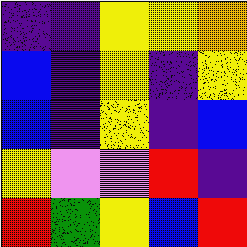[["indigo", "indigo", "yellow", "yellow", "orange"], ["blue", "indigo", "yellow", "indigo", "yellow"], ["blue", "indigo", "yellow", "indigo", "blue"], ["yellow", "violet", "violet", "red", "indigo"], ["red", "green", "yellow", "blue", "red"]]